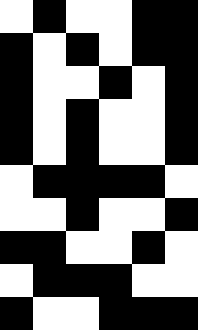[["white", "black", "white", "white", "black", "black"], ["black", "white", "black", "white", "black", "black"], ["black", "white", "white", "black", "white", "black"], ["black", "white", "black", "white", "white", "black"], ["black", "white", "black", "white", "white", "black"], ["white", "black", "black", "black", "black", "white"], ["white", "white", "black", "white", "white", "black"], ["black", "black", "white", "white", "black", "white"], ["white", "black", "black", "black", "white", "white"], ["black", "white", "white", "black", "black", "black"]]